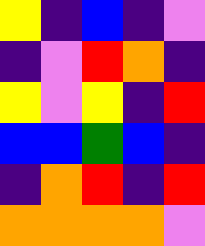[["yellow", "indigo", "blue", "indigo", "violet"], ["indigo", "violet", "red", "orange", "indigo"], ["yellow", "violet", "yellow", "indigo", "red"], ["blue", "blue", "green", "blue", "indigo"], ["indigo", "orange", "red", "indigo", "red"], ["orange", "orange", "orange", "orange", "violet"]]